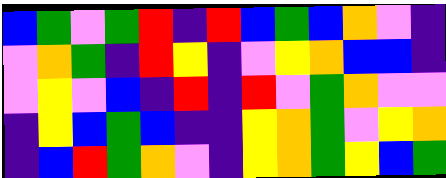[["blue", "green", "violet", "green", "red", "indigo", "red", "blue", "green", "blue", "orange", "violet", "indigo"], ["violet", "orange", "green", "indigo", "red", "yellow", "indigo", "violet", "yellow", "orange", "blue", "blue", "indigo"], ["violet", "yellow", "violet", "blue", "indigo", "red", "indigo", "red", "violet", "green", "orange", "violet", "violet"], ["indigo", "yellow", "blue", "green", "blue", "indigo", "indigo", "yellow", "orange", "green", "violet", "yellow", "orange"], ["indigo", "blue", "red", "green", "orange", "violet", "indigo", "yellow", "orange", "green", "yellow", "blue", "green"]]